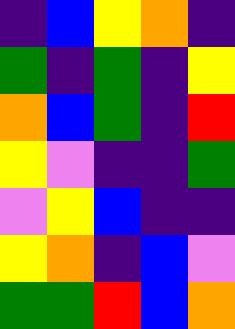[["indigo", "blue", "yellow", "orange", "indigo"], ["green", "indigo", "green", "indigo", "yellow"], ["orange", "blue", "green", "indigo", "red"], ["yellow", "violet", "indigo", "indigo", "green"], ["violet", "yellow", "blue", "indigo", "indigo"], ["yellow", "orange", "indigo", "blue", "violet"], ["green", "green", "red", "blue", "orange"]]